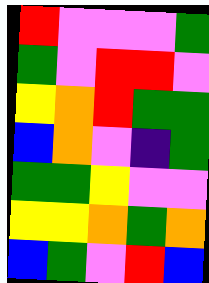[["red", "violet", "violet", "violet", "green"], ["green", "violet", "red", "red", "violet"], ["yellow", "orange", "red", "green", "green"], ["blue", "orange", "violet", "indigo", "green"], ["green", "green", "yellow", "violet", "violet"], ["yellow", "yellow", "orange", "green", "orange"], ["blue", "green", "violet", "red", "blue"]]